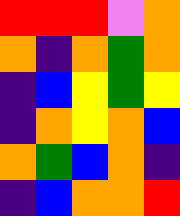[["red", "red", "red", "violet", "orange"], ["orange", "indigo", "orange", "green", "orange"], ["indigo", "blue", "yellow", "green", "yellow"], ["indigo", "orange", "yellow", "orange", "blue"], ["orange", "green", "blue", "orange", "indigo"], ["indigo", "blue", "orange", "orange", "red"]]